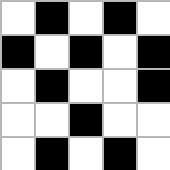[["white", "black", "white", "black", "white"], ["black", "white", "black", "white", "black"], ["white", "black", "white", "white", "black"], ["white", "white", "black", "white", "white"], ["white", "black", "white", "black", "white"]]